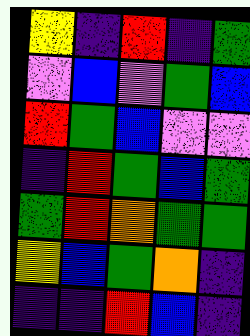[["yellow", "indigo", "red", "indigo", "green"], ["violet", "blue", "violet", "green", "blue"], ["red", "green", "blue", "violet", "violet"], ["indigo", "red", "green", "blue", "green"], ["green", "red", "orange", "green", "green"], ["yellow", "blue", "green", "orange", "indigo"], ["indigo", "indigo", "red", "blue", "indigo"]]